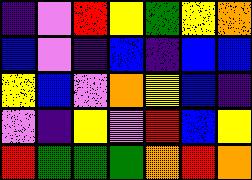[["indigo", "violet", "red", "yellow", "green", "yellow", "orange"], ["blue", "violet", "indigo", "blue", "indigo", "blue", "blue"], ["yellow", "blue", "violet", "orange", "yellow", "blue", "indigo"], ["violet", "indigo", "yellow", "violet", "red", "blue", "yellow"], ["red", "green", "green", "green", "orange", "red", "orange"]]